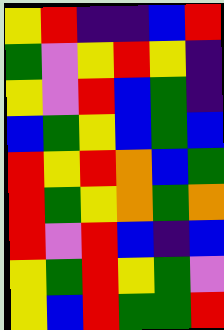[["yellow", "red", "indigo", "indigo", "blue", "red"], ["green", "violet", "yellow", "red", "yellow", "indigo"], ["yellow", "violet", "red", "blue", "green", "indigo"], ["blue", "green", "yellow", "blue", "green", "blue"], ["red", "yellow", "red", "orange", "blue", "green"], ["red", "green", "yellow", "orange", "green", "orange"], ["red", "violet", "red", "blue", "indigo", "blue"], ["yellow", "green", "red", "yellow", "green", "violet"], ["yellow", "blue", "red", "green", "green", "red"]]